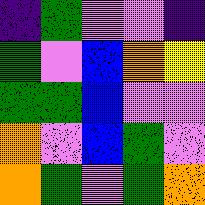[["indigo", "green", "violet", "violet", "indigo"], ["green", "violet", "blue", "orange", "yellow"], ["green", "green", "blue", "violet", "violet"], ["orange", "violet", "blue", "green", "violet"], ["orange", "green", "violet", "green", "orange"]]